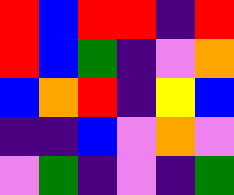[["red", "blue", "red", "red", "indigo", "red"], ["red", "blue", "green", "indigo", "violet", "orange"], ["blue", "orange", "red", "indigo", "yellow", "blue"], ["indigo", "indigo", "blue", "violet", "orange", "violet"], ["violet", "green", "indigo", "violet", "indigo", "green"]]